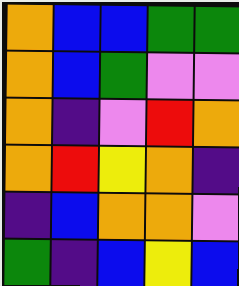[["orange", "blue", "blue", "green", "green"], ["orange", "blue", "green", "violet", "violet"], ["orange", "indigo", "violet", "red", "orange"], ["orange", "red", "yellow", "orange", "indigo"], ["indigo", "blue", "orange", "orange", "violet"], ["green", "indigo", "blue", "yellow", "blue"]]